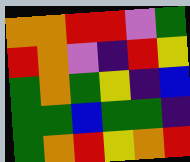[["orange", "orange", "red", "red", "violet", "green"], ["red", "orange", "violet", "indigo", "red", "yellow"], ["green", "orange", "green", "yellow", "indigo", "blue"], ["green", "green", "blue", "green", "green", "indigo"], ["green", "orange", "red", "yellow", "orange", "red"]]